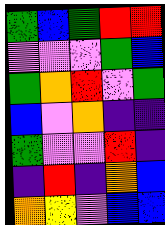[["green", "blue", "green", "red", "red"], ["violet", "violet", "violet", "green", "blue"], ["green", "orange", "red", "violet", "green"], ["blue", "violet", "orange", "indigo", "indigo"], ["green", "violet", "violet", "red", "indigo"], ["indigo", "red", "indigo", "orange", "blue"], ["orange", "yellow", "violet", "blue", "blue"]]